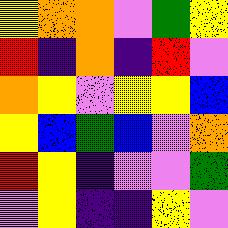[["yellow", "orange", "orange", "violet", "green", "yellow"], ["red", "indigo", "orange", "indigo", "red", "violet"], ["orange", "yellow", "violet", "yellow", "yellow", "blue"], ["yellow", "blue", "green", "blue", "violet", "orange"], ["red", "yellow", "indigo", "violet", "violet", "green"], ["violet", "yellow", "indigo", "indigo", "yellow", "violet"]]